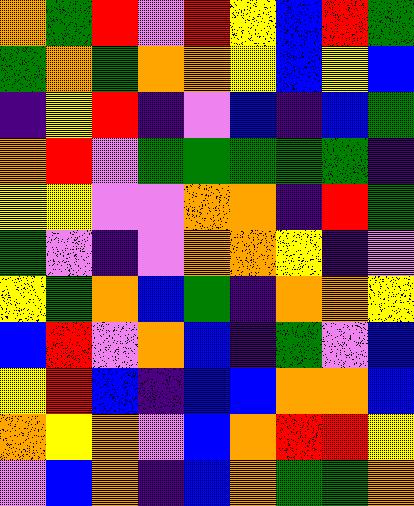[["orange", "green", "red", "violet", "red", "yellow", "blue", "red", "green"], ["green", "orange", "green", "orange", "orange", "yellow", "blue", "yellow", "blue"], ["indigo", "yellow", "red", "indigo", "violet", "blue", "indigo", "blue", "green"], ["orange", "red", "violet", "green", "green", "green", "green", "green", "indigo"], ["yellow", "yellow", "violet", "violet", "orange", "orange", "indigo", "red", "green"], ["green", "violet", "indigo", "violet", "orange", "orange", "yellow", "indigo", "violet"], ["yellow", "green", "orange", "blue", "green", "indigo", "orange", "orange", "yellow"], ["blue", "red", "violet", "orange", "blue", "indigo", "green", "violet", "blue"], ["yellow", "red", "blue", "indigo", "blue", "blue", "orange", "orange", "blue"], ["orange", "yellow", "orange", "violet", "blue", "orange", "red", "red", "yellow"], ["violet", "blue", "orange", "indigo", "blue", "orange", "green", "green", "orange"]]